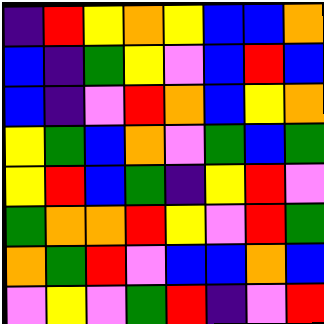[["indigo", "red", "yellow", "orange", "yellow", "blue", "blue", "orange"], ["blue", "indigo", "green", "yellow", "violet", "blue", "red", "blue"], ["blue", "indigo", "violet", "red", "orange", "blue", "yellow", "orange"], ["yellow", "green", "blue", "orange", "violet", "green", "blue", "green"], ["yellow", "red", "blue", "green", "indigo", "yellow", "red", "violet"], ["green", "orange", "orange", "red", "yellow", "violet", "red", "green"], ["orange", "green", "red", "violet", "blue", "blue", "orange", "blue"], ["violet", "yellow", "violet", "green", "red", "indigo", "violet", "red"]]